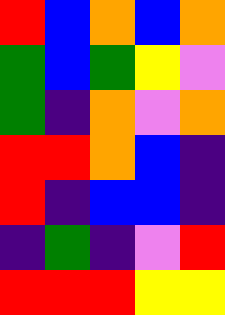[["red", "blue", "orange", "blue", "orange"], ["green", "blue", "green", "yellow", "violet"], ["green", "indigo", "orange", "violet", "orange"], ["red", "red", "orange", "blue", "indigo"], ["red", "indigo", "blue", "blue", "indigo"], ["indigo", "green", "indigo", "violet", "red"], ["red", "red", "red", "yellow", "yellow"]]